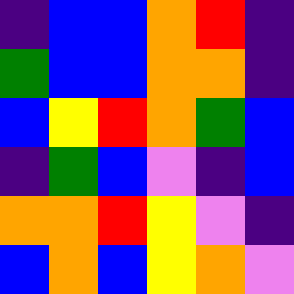[["indigo", "blue", "blue", "orange", "red", "indigo"], ["green", "blue", "blue", "orange", "orange", "indigo"], ["blue", "yellow", "red", "orange", "green", "blue"], ["indigo", "green", "blue", "violet", "indigo", "blue"], ["orange", "orange", "red", "yellow", "violet", "indigo"], ["blue", "orange", "blue", "yellow", "orange", "violet"]]